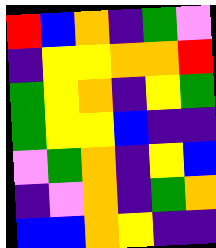[["red", "blue", "orange", "indigo", "green", "violet"], ["indigo", "yellow", "yellow", "orange", "orange", "red"], ["green", "yellow", "orange", "indigo", "yellow", "green"], ["green", "yellow", "yellow", "blue", "indigo", "indigo"], ["violet", "green", "orange", "indigo", "yellow", "blue"], ["indigo", "violet", "orange", "indigo", "green", "orange"], ["blue", "blue", "orange", "yellow", "indigo", "indigo"]]